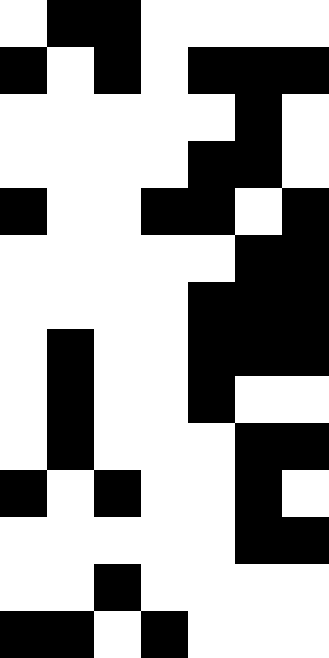[["white", "black", "black", "white", "white", "white", "white"], ["black", "white", "black", "white", "black", "black", "black"], ["white", "white", "white", "white", "white", "black", "white"], ["white", "white", "white", "white", "black", "black", "white"], ["black", "white", "white", "black", "black", "white", "black"], ["white", "white", "white", "white", "white", "black", "black"], ["white", "white", "white", "white", "black", "black", "black"], ["white", "black", "white", "white", "black", "black", "black"], ["white", "black", "white", "white", "black", "white", "white"], ["white", "black", "white", "white", "white", "black", "black"], ["black", "white", "black", "white", "white", "black", "white"], ["white", "white", "white", "white", "white", "black", "black"], ["white", "white", "black", "white", "white", "white", "white"], ["black", "black", "white", "black", "white", "white", "white"]]